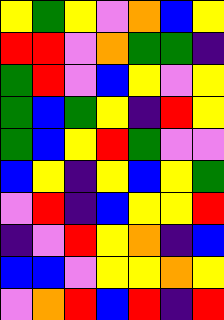[["yellow", "green", "yellow", "violet", "orange", "blue", "yellow"], ["red", "red", "violet", "orange", "green", "green", "indigo"], ["green", "red", "violet", "blue", "yellow", "violet", "yellow"], ["green", "blue", "green", "yellow", "indigo", "red", "yellow"], ["green", "blue", "yellow", "red", "green", "violet", "violet"], ["blue", "yellow", "indigo", "yellow", "blue", "yellow", "green"], ["violet", "red", "indigo", "blue", "yellow", "yellow", "red"], ["indigo", "violet", "red", "yellow", "orange", "indigo", "blue"], ["blue", "blue", "violet", "yellow", "yellow", "orange", "yellow"], ["violet", "orange", "red", "blue", "red", "indigo", "red"]]